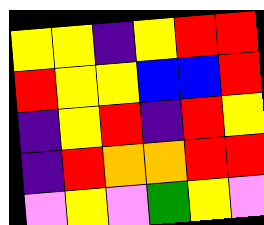[["yellow", "yellow", "indigo", "yellow", "red", "red"], ["red", "yellow", "yellow", "blue", "blue", "red"], ["indigo", "yellow", "red", "indigo", "red", "yellow"], ["indigo", "red", "orange", "orange", "red", "red"], ["violet", "yellow", "violet", "green", "yellow", "violet"]]